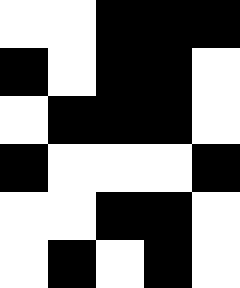[["white", "white", "black", "black", "black"], ["black", "white", "black", "black", "white"], ["white", "black", "black", "black", "white"], ["black", "white", "white", "white", "black"], ["white", "white", "black", "black", "white"], ["white", "black", "white", "black", "white"]]